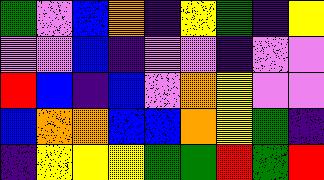[["green", "violet", "blue", "orange", "indigo", "yellow", "green", "indigo", "yellow"], ["violet", "violet", "blue", "indigo", "violet", "violet", "indigo", "violet", "violet"], ["red", "blue", "indigo", "blue", "violet", "orange", "yellow", "violet", "violet"], ["blue", "orange", "orange", "blue", "blue", "orange", "yellow", "green", "indigo"], ["indigo", "yellow", "yellow", "yellow", "green", "green", "red", "green", "red"]]